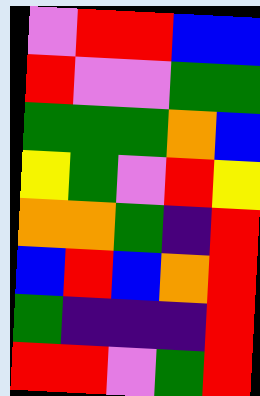[["violet", "red", "red", "blue", "blue"], ["red", "violet", "violet", "green", "green"], ["green", "green", "green", "orange", "blue"], ["yellow", "green", "violet", "red", "yellow"], ["orange", "orange", "green", "indigo", "red"], ["blue", "red", "blue", "orange", "red"], ["green", "indigo", "indigo", "indigo", "red"], ["red", "red", "violet", "green", "red"]]